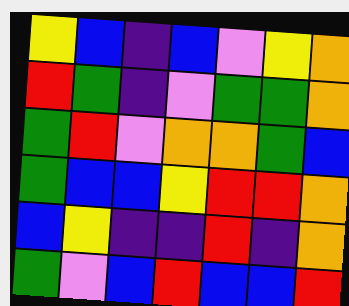[["yellow", "blue", "indigo", "blue", "violet", "yellow", "orange"], ["red", "green", "indigo", "violet", "green", "green", "orange"], ["green", "red", "violet", "orange", "orange", "green", "blue"], ["green", "blue", "blue", "yellow", "red", "red", "orange"], ["blue", "yellow", "indigo", "indigo", "red", "indigo", "orange"], ["green", "violet", "blue", "red", "blue", "blue", "red"]]